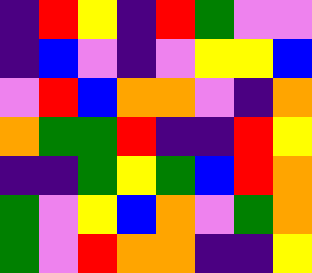[["indigo", "red", "yellow", "indigo", "red", "green", "violet", "violet"], ["indigo", "blue", "violet", "indigo", "violet", "yellow", "yellow", "blue"], ["violet", "red", "blue", "orange", "orange", "violet", "indigo", "orange"], ["orange", "green", "green", "red", "indigo", "indigo", "red", "yellow"], ["indigo", "indigo", "green", "yellow", "green", "blue", "red", "orange"], ["green", "violet", "yellow", "blue", "orange", "violet", "green", "orange"], ["green", "violet", "red", "orange", "orange", "indigo", "indigo", "yellow"]]